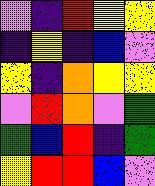[["violet", "indigo", "red", "yellow", "yellow"], ["indigo", "yellow", "indigo", "blue", "violet"], ["yellow", "indigo", "orange", "yellow", "yellow"], ["violet", "red", "orange", "violet", "green"], ["green", "blue", "red", "indigo", "green"], ["yellow", "red", "red", "blue", "violet"]]